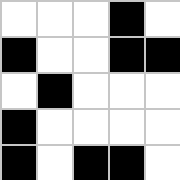[["white", "white", "white", "black", "white"], ["black", "white", "white", "black", "black"], ["white", "black", "white", "white", "white"], ["black", "white", "white", "white", "white"], ["black", "white", "black", "black", "white"]]